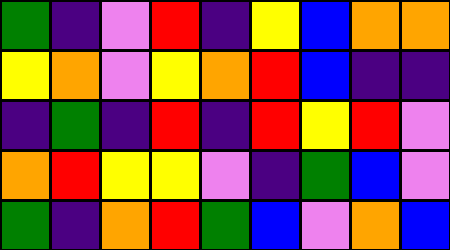[["green", "indigo", "violet", "red", "indigo", "yellow", "blue", "orange", "orange"], ["yellow", "orange", "violet", "yellow", "orange", "red", "blue", "indigo", "indigo"], ["indigo", "green", "indigo", "red", "indigo", "red", "yellow", "red", "violet"], ["orange", "red", "yellow", "yellow", "violet", "indigo", "green", "blue", "violet"], ["green", "indigo", "orange", "red", "green", "blue", "violet", "orange", "blue"]]